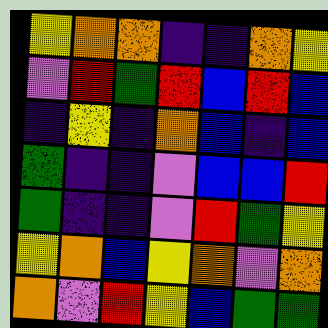[["yellow", "orange", "orange", "indigo", "indigo", "orange", "yellow"], ["violet", "red", "green", "red", "blue", "red", "blue"], ["indigo", "yellow", "indigo", "orange", "blue", "indigo", "blue"], ["green", "indigo", "indigo", "violet", "blue", "blue", "red"], ["green", "indigo", "indigo", "violet", "red", "green", "yellow"], ["yellow", "orange", "blue", "yellow", "orange", "violet", "orange"], ["orange", "violet", "red", "yellow", "blue", "green", "green"]]